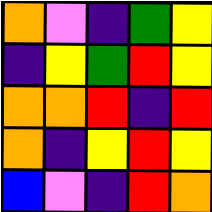[["orange", "violet", "indigo", "green", "yellow"], ["indigo", "yellow", "green", "red", "yellow"], ["orange", "orange", "red", "indigo", "red"], ["orange", "indigo", "yellow", "red", "yellow"], ["blue", "violet", "indigo", "red", "orange"]]